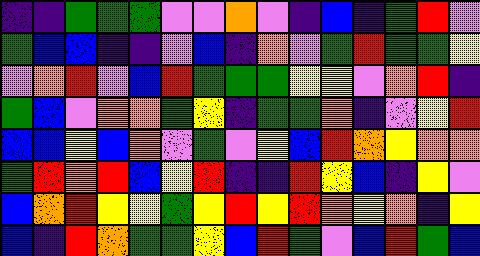[["indigo", "indigo", "green", "green", "green", "violet", "violet", "orange", "violet", "indigo", "blue", "indigo", "green", "red", "violet"], ["green", "blue", "blue", "indigo", "indigo", "violet", "blue", "indigo", "orange", "violet", "green", "red", "green", "green", "yellow"], ["violet", "orange", "red", "violet", "blue", "red", "green", "green", "green", "yellow", "yellow", "violet", "orange", "red", "indigo"], ["green", "blue", "violet", "orange", "orange", "green", "yellow", "indigo", "green", "green", "orange", "indigo", "violet", "yellow", "red"], ["blue", "blue", "yellow", "blue", "orange", "violet", "green", "violet", "yellow", "blue", "red", "orange", "yellow", "orange", "orange"], ["green", "red", "orange", "red", "blue", "yellow", "red", "indigo", "indigo", "red", "yellow", "blue", "indigo", "yellow", "violet"], ["blue", "orange", "red", "yellow", "yellow", "green", "yellow", "red", "yellow", "red", "orange", "yellow", "orange", "indigo", "yellow"], ["blue", "indigo", "red", "orange", "green", "green", "yellow", "blue", "red", "green", "violet", "blue", "red", "green", "blue"]]